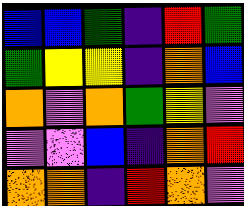[["blue", "blue", "green", "indigo", "red", "green"], ["green", "yellow", "yellow", "indigo", "orange", "blue"], ["orange", "violet", "orange", "green", "yellow", "violet"], ["violet", "violet", "blue", "indigo", "orange", "red"], ["orange", "orange", "indigo", "red", "orange", "violet"]]